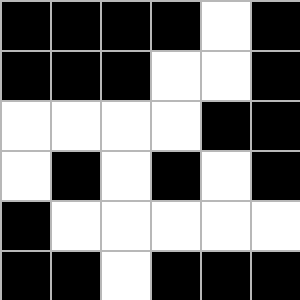[["black", "black", "black", "black", "white", "black"], ["black", "black", "black", "white", "white", "black"], ["white", "white", "white", "white", "black", "black"], ["white", "black", "white", "black", "white", "black"], ["black", "white", "white", "white", "white", "white"], ["black", "black", "white", "black", "black", "black"]]